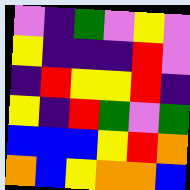[["violet", "indigo", "green", "violet", "yellow", "violet"], ["yellow", "indigo", "indigo", "indigo", "red", "violet"], ["indigo", "red", "yellow", "yellow", "red", "indigo"], ["yellow", "indigo", "red", "green", "violet", "green"], ["blue", "blue", "blue", "yellow", "red", "orange"], ["orange", "blue", "yellow", "orange", "orange", "blue"]]